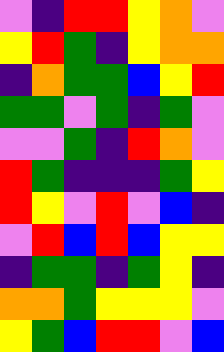[["violet", "indigo", "red", "red", "yellow", "orange", "violet"], ["yellow", "red", "green", "indigo", "yellow", "orange", "orange"], ["indigo", "orange", "green", "green", "blue", "yellow", "red"], ["green", "green", "violet", "green", "indigo", "green", "violet"], ["violet", "violet", "green", "indigo", "red", "orange", "violet"], ["red", "green", "indigo", "indigo", "indigo", "green", "yellow"], ["red", "yellow", "violet", "red", "violet", "blue", "indigo"], ["violet", "red", "blue", "red", "blue", "yellow", "yellow"], ["indigo", "green", "green", "indigo", "green", "yellow", "indigo"], ["orange", "orange", "green", "yellow", "yellow", "yellow", "violet"], ["yellow", "green", "blue", "red", "red", "violet", "blue"]]